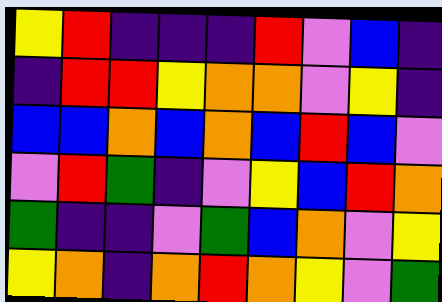[["yellow", "red", "indigo", "indigo", "indigo", "red", "violet", "blue", "indigo"], ["indigo", "red", "red", "yellow", "orange", "orange", "violet", "yellow", "indigo"], ["blue", "blue", "orange", "blue", "orange", "blue", "red", "blue", "violet"], ["violet", "red", "green", "indigo", "violet", "yellow", "blue", "red", "orange"], ["green", "indigo", "indigo", "violet", "green", "blue", "orange", "violet", "yellow"], ["yellow", "orange", "indigo", "orange", "red", "orange", "yellow", "violet", "green"]]